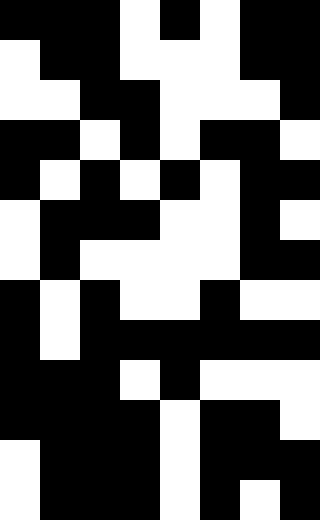[["black", "black", "black", "white", "black", "white", "black", "black"], ["white", "black", "black", "white", "white", "white", "black", "black"], ["white", "white", "black", "black", "white", "white", "white", "black"], ["black", "black", "white", "black", "white", "black", "black", "white"], ["black", "white", "black", "white", "black", "white", "black", "black"], ["white", "black", "black", "black", "white", "white", "black", "white"], ["white", "black", "white", "white", "white", "white", "black", "black"], ["black", "white", "black", "white", "white", "black", "white", "white"], ["black", "white", "black", "black", "black", "black", "black", "black"], ["black", "black", "black", "white", "black", "white", "white", "white"], ["black", "black", "black", "black", "white", "black", "black", "white"], ["white", "black", "black", "black", "white", "black", "black", "black"], ["white", "black", "black", "black", "white", "black", "white", "black"]]